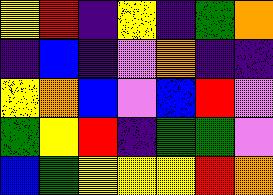[["yellow", "red", "indigo", "yellow", "indigo", "green", "orange"], ["indigo", "blue", "indigo", "violet", "orange", "indigo", "indigo"], ["yellow", "orange", "blue", "violet", "blue", "red", "violet"], ["green", "yellow", "red", "indigo", "green", "green", "violet"], ["blue", "green", "yellow", "yellow", "yellow", "red", "orange"]]